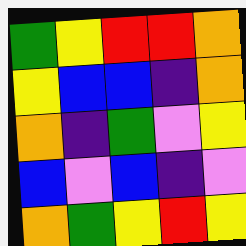[["green", "yellow", "red", "red", "orange"], ["yellow", "blue", "blue", "indigo", "orange"], ["orange", "indigo", "green", "violet", "yellow"], ["blue", "violet", "blue", "indigo", "violet"], ["orange", "green", "yellow", "red", "yellow"]]